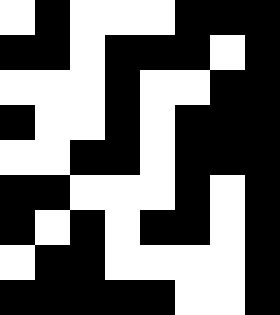[["white", "black", "white", "white", "white", "black", "black", "black"], ["black", "black", "white", "black", "black", "black", "white", "black"], ["white", "white", "white", "black", "white", "white", "black", "black"], ["black", "white", "white", "black", "white", "black", "black", "black"], ["white", "white", "black", "black", "white", "black", "black", "black"], ["black", "black", "white", "white", "white", "black", "white", "black"], ["black", "white", "black", "white", "black", "black", "white", "black"], ["white", "black", "black", "white", "white", "white", "white", "black"], ["black", "black", "black", "black", "black", "white", "white", "black"]]